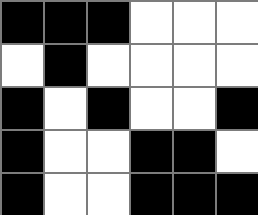[["black", "black", "black", "white", "white", "white"], ["white", "black", "white", "white", "white", "white"], ["black", "white", "black", "white", "white", "black"], ["black", "white", "white", "black", "black", "white"], ["black", "white", "white", "black", "black", "black"]]